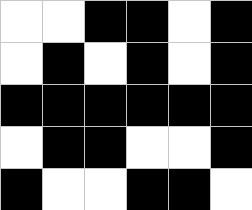[["white", "white", "black", "black", "white", "black"], ["white", "black", "white", "black", "white", "black"], ["black", "black", "black", "black", "black", "black"], ["white", "black", "black", "white", "white", "black"], ["black", "white", "white", "black", "black", "white"]]